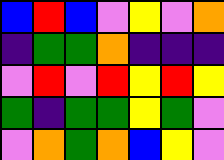[["blue", "red", "blue", "violet", "yellow", "violet", "orange"], ["indigo", "green", "green", "orange", "indigo", "indigo", "indigo"], ["violet", "red", "violet", "red", "yellow", "red", "yellow"], ["green", "indigo", "green", "green", "yellow", "green", "violet"], ["violet", "orange", "green", "orange", "blue", "yellow", "violet"]]